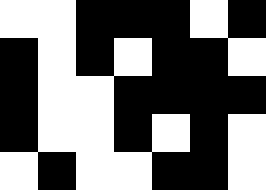[["white", "white", "black", "black", "black", "white", "black"], ["black", "white", "black", "white", "black", "black", "white"], ["black", "white", "white", "black", "black", "black", "black"], ["black", "white", "white", "black", "white", "black", "white"], ["white", "black", "white", "white", "black", "black", "white"]]